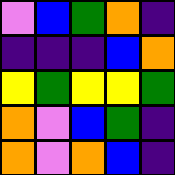[["violet", "blue", "green", "orange", "indigo"], ["indigo", "indigo", "indigo", "blue", "orange"], ["yellow", "green", "yellow", "yellow", "green"], ["orange", "violet", "blue", "green", "indigo"], ["orange", "violet", "orange", "blue", "indigo"]]